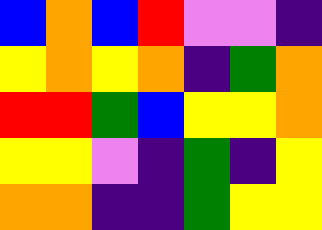[["blue", "orange", "blue", "red", "violet", "violet", "indigo"], ["yellow", "orange", "yellow", "orange", "indigo", "green", "orange"], ["red", "red", "green", "blue", "yellow", "yellow", "orange"], ["yellow", "yellow", "violet", "indigo", "green", "indigo", "yellow"], ["orange", "orange", "indigo", "indigo", "green", "yellow", "yellow"]]